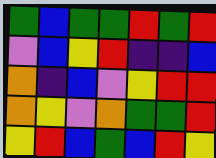[["green", "blue", "green", "green", "red", "green", "red"], ["violet", "blue", "yellow", "red", "indigo", "indigo", "blue"], ["orange", "indigo", "blue", "violet", "yellow", "red", "red"], ["orange", "yellow", "violet", "orange", "green", "green", "red"], ["yellow", "red", "blue", "green", "blue", "red", "yellow"]]